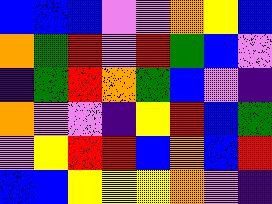[["blue", "blue", "blue", "violet", "violet", "orange", "yellow", "blue"], ["orange", "green", "red", "violet", "red", "green", "blue", "violet"], ["indigo", "green", "red", "orange", "green", "blue", "violet", "indigo"], ["orange", "violet", "violet", "indigo", "yellow", "red", "blue", "green"], ["violet", "yellow", "red", "red", "blue", "orange", "blue", "red"], ["blue", "blue", "yellow", "yellow", "yellow", "orange", "violet", "indigo"]]